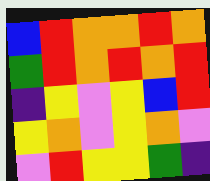[["blue", "red", "orange", "orange", "red", "orange"], ["green", "red", "orange", "red", "orange", "red"], ["indigo", "yellow", "violet", "yellow", "blue", "red"], ["yellow", "orange", "violet", "yellow", "orange", "violet"], ["violet", "red", "yellow", "yellow", "green", "indigo"]]